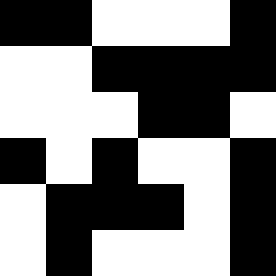[["black", "black", "white", "white", "white", "black"], ["white", "white", "black", "black", "black", "black"], ["white", "white", "white", "black", "black", "white"], ["black", "white", "black", "white", "white", "black"], ["white", "black", "black", "black", "white", "black"], ["white", "black", "white", "white", "white", "black"]]